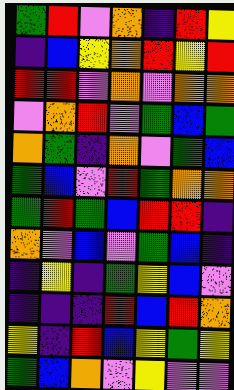[["green", "red", "violet", "orange", "indigo", "red", "yellow"], ["indigo", "blue", "yellow", "orange", "red", "yellow", "red"], ["red", "red", "violet", "orange", "violet", "orange", "orange"], ["violet", "orange", "red", "violet", "green", "blue", "green"], ["orange", "green", "indigo", "orange", "violet", "green", "blue"], ["green", "blue", "violet", "red", "green", "orange", "orange"], ["green", "red", "green", "blue", "red", "red", "indigo"], ["orange", "violet", "blue", "violet", "green", "blue", "indigo"], ["indigo", "yellow", "indigo", "green", "yellow", "blue", "violet"], ["indigo", "indigo", "indigo", "red", "blue", "red", "orange"], ["yellow", "indigo", "red", "blue", "yellow", "green", "yellow"], ["green", "blue", "orange", "violet", "yellow", "violet", "violet"]]